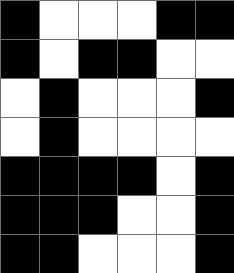[["black", "white", "white", "white", "black", "black"], ["black", "white", "black", "black", "white", "white"], ["white", "black", "white", "white", "white", "black"], ["white", "black", "white", "white", "white", "white"], ["black", "black", "black", "black", "white", "black"], ["black", "black", "black", "white", "white", "black"], ["black", "black", "white", "white", "white", "black"]]